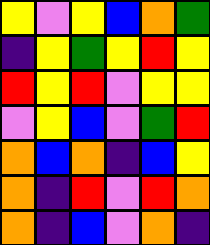[["yellow", "violet", "yellow", "blue", "orange", "green"], ["indigo", "yellow", "green", "yellow", "red", "yellow"], ["red", "yellow", "red", "violet", "yellow", "yellow"], ["violet", "yellow", "blue", "violet", "green", "red"], ["orange", "blue", "orange", "indigo", "blue", "yellow"], ["orange", "indigo", "red", "violet", "red", "orange"], ["orange", "indigo", "blue", "violet", "orange", "indigo"]]